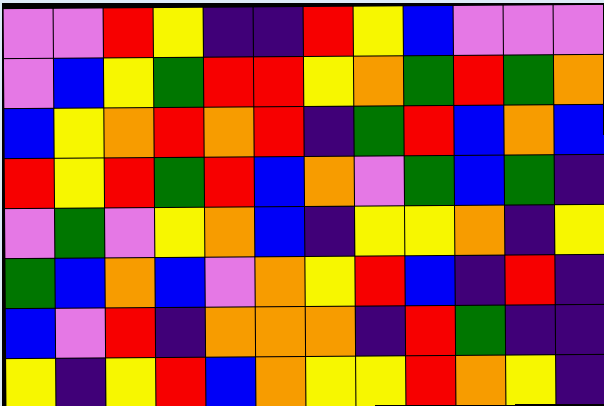[["violet", "violet", "red", "yellow", "indigo", "indigo", "red", "yellow", "blue", "violet", "violet", "violet"], ["violet", "blue", "yellow", "green", "red", "red", "yellow", "orange", "green", "red", "green", "orange"], ["blue", "yellow", "orange", "red", "orange", "red", "indigo", "green", "red", "blue", "orange", "blue"], ["red", "yellow", "red", "green", "red", "blue", "orange", "violet", "green", "blue", "green", "indigo"], ["violet", "green", "violet", "yellow", "orange", "blue", "indigo", "yellow", "yellow", "orange", "indigo", "yellow"], ["green", "blue", "orange", "blue", "violet", "orange", "yellow", "red", "blue", "indigo", "red", "indigo"], ["blue", "violet", "red", "indigo", "orange", "orange", "orange", "indigo", "red", "green", "indigo", "indigo"], ["yellow", "indigo", "yellow", "red", "blue", "orange", "yellow", "yellow", "red", "orange", "yellow", "indigo"]]